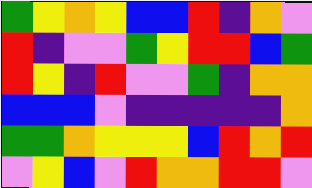[["green", "yellow", "orange", "yellow", "blue", "blue", "red", "indigo", "orange", "violet"], ["red", "indigo", "violet", "violet", "green", "yellow", "red", "red", "blue", "green"], ["red", "yellow", "indigo", "red", "violet", "violet", "green", "indigo", "orange", "orange"], ["blue", "blue", "blue", "violet", "indigo", "indigo", "indigo", "indigo", "indigo", "orange"], ["green", "green", "orange", "yellow", "yellow", "yellow", "blue", "red", "orange", "red"], ["violet", "yellow", "blue", "violet", "red", "orange", "orange", "red", "red", "violet"]]